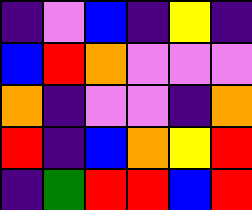[["indigo", "violet", "blue", "indigo", "yellow", "indigo"], ["blue", "red", "orange", "violet", "violet", "violet"], ["orange", "indigo", "violet", "violet", "indigo", "orange"], ["red", "indigo", "blue", "orange", "yellow", "red"], ["indigo", "green", "red", "red", "blue", "red"]]